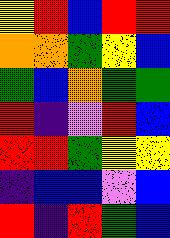[["yellow", "red", "blue", "red", "red"], ["orange", "orange", "green", "yellow", "blue"], ["green", "blue", "orange", "green", "green"], ["red", "indigo", "violet", "red", "blue"], ["red", "red", "green", "yellow", "yellow"], ["indigo", "blue", "blue", "violet", "blue"], ["red", "indigo", "red", "green", "blue"]]